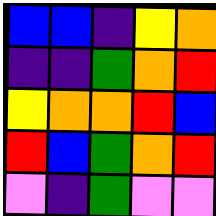[["blue", "blue", "indigo", "yellow", "orange"], ["indigo", "indigo", "green", "orange", "red"], ["yellow", "orange", "orange", "red", "blue"], ["red", "blue", "green", "orange", "red"], ["violet", "indigo", "green", "violet", "violet"]]